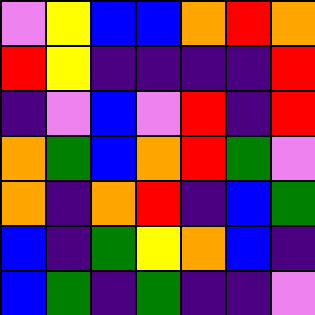[["violet", "yellow", "blue", "blue", "orange", "red", "orange"], ["red", "yellow", "indigo", "indigo", "indigo", "indigo", "red"], ["indigo", "violet", "blue", "violet", "red", "indigo", "red"], ["orange", "green", "blue", "orange", "red", "green", "violet"], ["orange", "indigo", "orange", "red", "indigo", "blue", "green"], ["blue", "indigo", "green", "yellow", "orange", "blue", "indigo"], ["blue", "green", "indigo", "green", "indigo", "indigo", "violet"]]